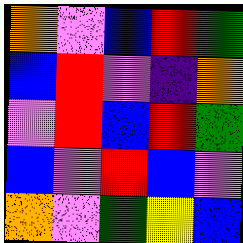[["orange", "violet", "blue", "red", "green"], ["blue", "red", "violet", "indigo", "orange"], ["violet", "red", "blue", "red", "green"], ["blue", "violet", "red", "blue", "violet"], ["orange", "violet", "green", "yellow", "blue"]]